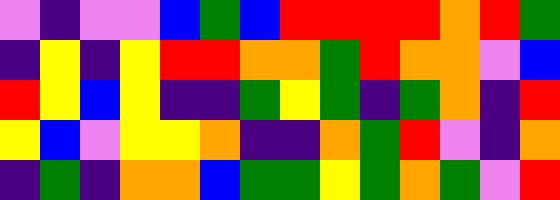[["violet", "indigo", "violet", "violet", "blue", "green", "blue", "red", "red", "red", "red", "orange", "red", "green"], ["indigo", "yellow", "indigo", "yellow", "red", "red", "orange", "orange", "green", "red", "orange", "orange", "violet", "blue"], ["red", "yellow", "blue", "yellow", "indigo", "indigo", "green", "yellow", "green", "indigo", "green", "orange", "indigo", "red"], ["yellow", "blue", "violet", "yellow", "yellow", "orange", "indigo", "indigo", "orange", "green", "red", "violet", "indigo", "orange"], ["indigo", "green", "indigo", "orange", "orange", "blue", "green", "green", "yellow", "green", "orange", "green", "violet", "red"]]